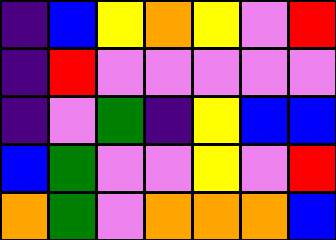[["indigo", "blue", "yellow", "orange", "yellow", "violet", "red"], ["indigo", "red", "violet", "violet", "violet", "violet", "violet"], ["indigo", "violet", "green", "indigo", "yellow", "blue", "blue"], ["blue", "green", "violet", "violet", "yellow", "violet", "red"], ["orange", "green", "violet", "orange", "orange", "orange", "blue"]]